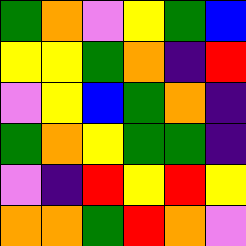[["green", "orange", "violet", "yellow", "green", "blue"], ["yellow", "yellow", "green", "orange", "indigo", "red"], ["violet", "yellow", "blue", "green", "orange", "indigo"], ["green", "orange", "yellow", "green", "green", "indigo"], ["violet", "indigo", "red", "yellow", "red", "yellow"], ["orange", "orange", "green", "red", "orange", "violet"]]